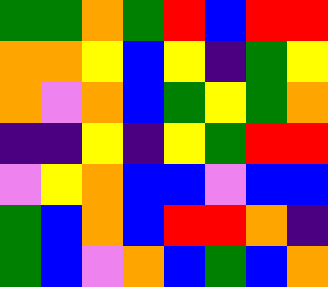[["green", "green", "orange", "green", "red", "blue", "red", "red"], ["orange", "orange", "yellow", "blue", "yellow", "indigo", "green", "yellow"], ["orange", "violet", "orange", "blue", "green", "yellow", "green", "orange"], ["indigo", "indigo", "yellow", "indigo", "yellow", "green", "red", "red"], ["violet", "yellow", "orange", "blue", "blue", "violet", "blue", "blue"], ["green", "blue", "orange", "blue", "red", "red", "orange", "indigo"], ["green", "blue", "violet", "orange", "blue", "green", "blue", "orange"]]